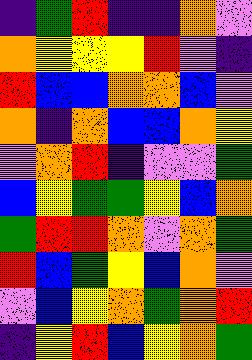[["indigo", "green", "red", "indigo", "indigo", "orange", "violet"], ["orange", "yellow", "yellow", "yellow", "red", "violet", "indigo"], ["red", "blue", "blue", "orange", "orange", "blue", "violet"], ["orange", "indigo", "orange", "blue", "blue", "orange", "yellow"], ["violet", "orange", "red", "indigo", "violet", "violet", "green"], ["blue", "yellow", "green", "green", "yellow", "blue", "orange"], ["green", "red", "red", "orange", "violet", "orange", "green"], ["red", "blue", "green", "yellow", "blue", "orange", "violet"], ["violet", "blue", "yellow", "orange", "green", "orange", "red"], ["indigo", "yellow", "red", "blue", "yellow", "orange", "green"]]